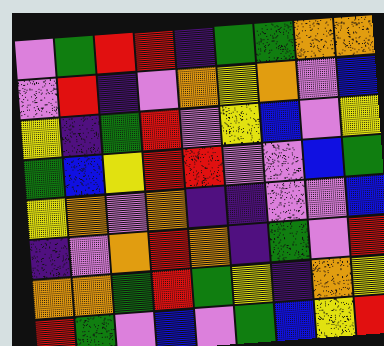[["violet", "green", "red", "red", "indigo", "green", "green", "orange", "orange"], ["violet", "red", "indigo", "violet", "orange", "yellow", "orange", "violet", "blue"], ["yellow", "indigo", "green", "red", "violet", "yellow", "blue", "violet", "yellow"], ["green", "blue", "yellow", "red", "red", "violet", "violet", "blue", "green"], ["yellow", "orange", "violet", "orange", "indigo", "indigo", "violet", "violet", "blue"], ["indigo", "violet", "orange", "red", "orange", "indigo", "green", "violet", "red"], ["orange", "orange", "green", "red", "green", "yellow", "indigo", "orange", "yellow"], ["red", "green", "violet", "blue", "violet", "green", "blue", "yellow", "red"]]